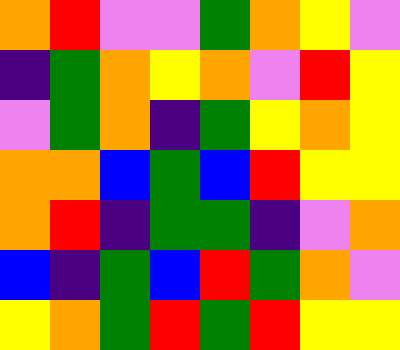[["orange", "red", "violet", "violet", "green", "orange", "yellow", "violet"], ["indigo", "green", "orange", "yellow", "orange", "violet", "red", "yellow"], ["violet", "green", "orange", "indigo", "green", "yellow", "orange", "yellow"], ["orange", "orange", "blue", "green", "blue", "red", "yellow", "yellow"], ["orange", "red", "indigo", "green", "green", "indigo", "violet", "orange"], ["blue", "indigo", "green", "blue", "red", "green", "orange", "violet"], ["yellow", "orange", "green", "red", "green", "red", "yellow", "yellow"]]